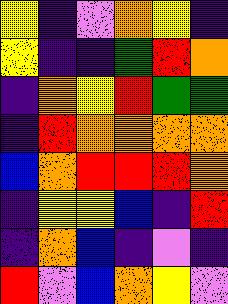[["yellow", "indigo", "violet", "orange", "yellow", "indigo"], ["yellow", "indigo", "indigo", "green", "red", "orange"], ["indigo", "orange", "yellow", "red", "green", "green"], ["indigo", "red", "orange", "orange", "orange", "orange"], ["blue", "orange", "red", "red", "red", "orange"], ["indigo", "yellow", "yellow", "blue", "indigo", "red"], ["indigo", "orange", "blue", "indigo", "violet", "indigo"], ["red", "violet", "blue", "orange", "yellow", "violet"]]